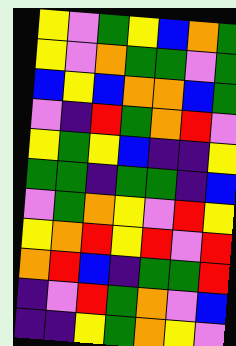[["yellow", "violet", "green", "yellow", "blue", "orange", "green"], ["yellow", "violet", "orange", "green", "green", "violet", "green"], ["blue", "yellow", "blue", "orange", "orange", "blue", "green"], ["violet", "indigo", "red", "green", "orange", "red", "violet"], ["yellow", "green", "yellow", "blue", "indigo", "indigo", "yellow"], ["green", "green", "indigo", "green", "green", "indigo", "blue"], ["violet", "green", "orange", "yellow", "violet", "red", "yellow"], ["yellow", "orange", "red", "yellow", "red", "violet", "red"], ["orange", "red", "blue", "indigo", "green", "green", "red"], ["indigo", "violet", "red", "green", "orange", "violet", "blue"], ["indigo", "indigo", "yellow", "green", "orange", "yellow", "violet"]]